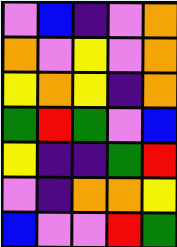[["violet", "blue", "indigo", "violet", "orange"], ["orange", "violet", "yellow", "violet", "orange"], ["yellow", "orange", "yellow", "indigo", "orange"], ["green", "red", "green", "violet", "blue"], ["yellow", "indigo", "indigo", "green", "red"], ["violet", "indigo", "orange", "orange", "yellow"], ["blue", "violet", "violet", "red", "green"]]